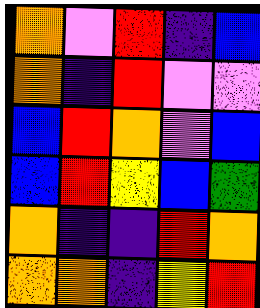[["orange", "violet", "red", "indigo", "blue"], ["orange", "indigo", "red", "violet", "violet"], ["blue", "red", "orange", "violet", "blue"], ["blue", "red", "yellow", "blue", "green"], ["orange", "indigo", "indigo", "red", "orange"], ["orange", "orange", "indigo", "yellow", "red"]]